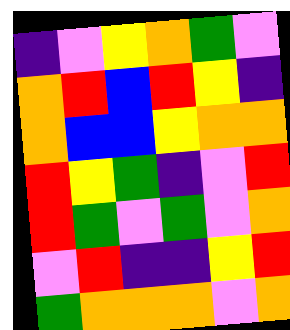[["indigo", "violet", "yellow", "orange", "green", "violet"], ["orange", "red", "blue", "red", "yellow", "indigo"], ["orange", "blue", "blue", "yellow", "orange", "orange"], ["red", "yellow", "green", "indigo", "violet", "red"], ["red", "green", "violet", "green", "violet", "orange"], ["violet", "red", "indigo", "indigo", "yellow", "red"], ["green", "orange", "orange", "orange", "violet", "orange"]]